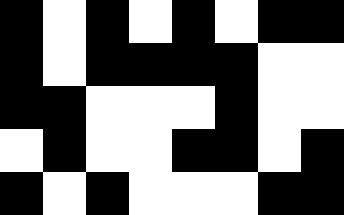[["black", "white", "black", "white", "black", "white", "black", "black"], ["black", "white", "black", "black", "black", "black", "white", "white"], ["black", "black", "white", "white", "white", "black", "white", "white"], ["white", "black", "white", "white", "black", "black", "white", "black"], ["black", "white", "black", "white", "white", "white", "black", "black"]]